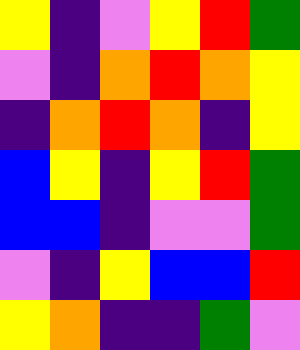[["yellow", "indigo", "violet", "yellow", "red", "green"], ["violet", "indigo", "orange", "red", "orange", "yellow"], ["indigo", "orange", "red", "orange", "indigo", "yellow"], ["blue", "yellow", "indigo", "yellow", "red", "green"], ["blue", "blue", "indigo", "violet", "violet", "green"], ["violet", "indigo", "yellow", "blue", "blue", "red"], ["yellow", "orange", "indigo", "indigo", "green", "violet"]]